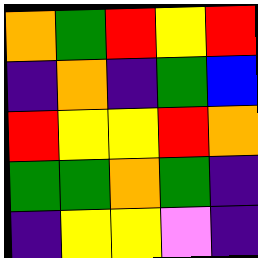[["orange", "green", "red", "yellow", "red"], ["indigo", "orange", "indigo", "green", "blue"], ["red", "yellow", "yellow", "red", "orange"], ["green", "green", "orange", "green", "indigo"], ["indigo", "yellow", "yellow", "violet", "indigo"]]